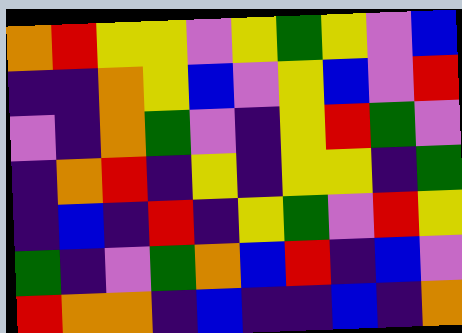[["orange", "red", "yellow", "yellow", "violet", "yellow", "green", "yellow", "violet", "blue"], ["indigo", "indigo", "orange", "yellow", "blue", "violet", "yellow", "blue", "violet", "red"], ["violet", "indigo", "orange", "green", "violet", "indigo", "yellow", "red", "green", "violet"], ["indigo", "orange", "red", "indigo", "yellow", "indigo", "yellow", "yellow", "indigo", "green"], ["indigo", "blue", "indigo", "red", "indigo", "yellow", "green", "violet", "red", "yellow"], ["green", "indigo", "violet", "green", "orange", "blue", "red", "indigo", "blue", "violet"], ["red", "orange", "orange", "indigo", "blue", "indigo", "indigo", "blue", "indigo", "orange"]]